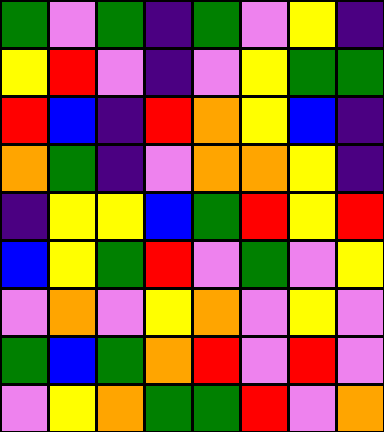[["green", "violet", "green", "indigo", "green", "violet", "yellow", "indigo"], ["yellow", "red", "violet", "indigo", "violet", "yellow", "green", "green"], ["red", "blue", "indigo", "red", "orange", "yellow", "blue", "indigo"], ["orange", "green", "indigo", "violet", "orange", "orange", "yellow", "indigo"], ["indigo", "yellow", "yellow", "blue", "green", "red", "yellow", "red"], ["blue", "yellow", "green", "red", "violet", "green", "violet", "yellow"], ["violet", "orange", "violet", "yellow", "orange", "violet", "yellow", "violet"], ["green", "blue", "green", "orange", "red", "violet", "red", "violet"], ["violet", "yellow", "orange", "green", "green", "red", "violet", "orange"]]